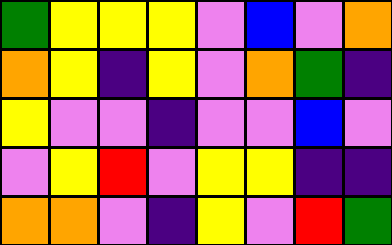[["green", "yellow", "yellow", "yellow", "violet", "blue", "violet", "orange"], ["orange", "yellow", "indigo", "yellow", "violet", "orange", "green", "indigo"], ["yellow", "violet", "violet", "indigo", "violet", "violet", "blue", "violet"], ["violet", "yellow", "red", "violet", "yellow", "yellow", "indigo", "indigo"], ["orange", "orange", "violet", "indigo", "yellow", "violet", "red", "green"]]